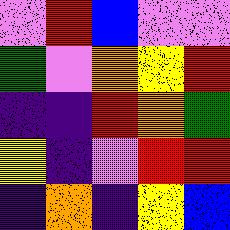[["violet", "red", "blue", "violet", "violet"], ["green", "violet", "orange", "yellow", "red"], ["indigo", "indigo", "red", "orange", "green"], ["yellow", "indigo", "violet", "red", "red"], ["indigo", "orange", "indigo", "yellow", "blue"]]